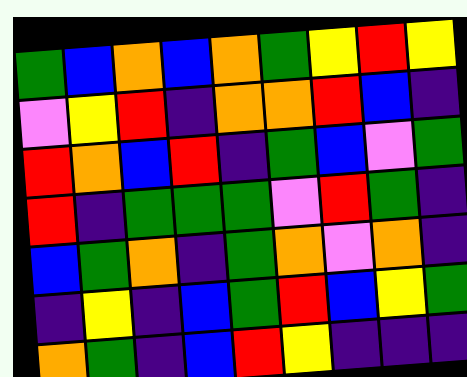[["green", "blue", "orange", "blue", "orange", "green", "yellow", "red", "yellow"], ["violet", "yellow", "red", "indigo", "orange", "orange", "red", "blue", "indigo"], ["red", "orange", "blue", "red", "indigo", "green", "blue", "violet", "green"], ["red", "indigo", "green", "green", "green", "violet", "red", "green", "indigo"], ["blue", "green", "orange", "indigo", "green", "orange", "violet", "orange", "indigo"], ["indigo", "yellow", "indigo", "blue", "green", "red", "blue", "yellow", "green"], ["orange", "green", "indigo", "blue", "red", "yellow", "indigo", "indigo", "indigo"]]